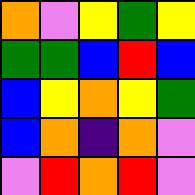[["orange", "violet", "yellow", "green", "yellow"], ["green", "green", "blue", "red", "blue"], ["blue", "yellow", "orange", "yellow", "green"], ["blue", "orange", "indigo", "orange", "violet"], ["violet", "red", "orange", "red", "violet"]]